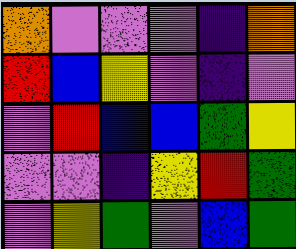[["orange", "violet", "violet", "violet", "indigo", "orange"], ["red", "blue", "yellow", "violet", "indigo", "violet"], ["violet", "red", "blue", "blue", "green", "yellow"], ["violet", "violet", "indigo", "yellow", "red", "green"], ["violet", "yellow", "green", "violet", "blue", "green"]]